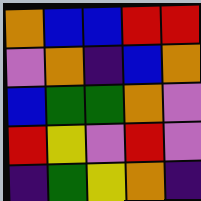[["orange", "blue", "blue", "red", "red"], ["violet", "orange", "indigo", "blue", "orange"], ["blue", "green", "green", "orange", "violet"], ["red", "yellow", "violet", "red", "violet"], ["indigo", "green", "yellow", "orange", "indigo"]]